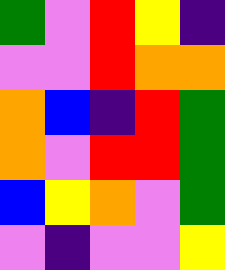[["green", "violet", "red", "yellow", "indigo"], ["violet", "violet", "red", "orange", "orange"], ["orange", "blue", "indigo", "red", "green"], ["orange", "violet", "red", "red", "green"], ["blue", "yellow", "orange", "violet", "green"], ["violet", "indigo", "violet", "violet", "yellow"]]